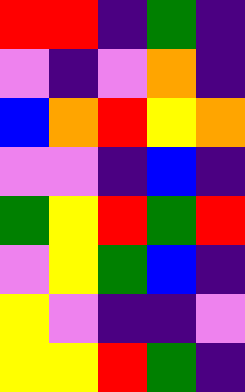[["red", "red", "indigo", "green", "indigo"], ["violet", "indigo", "violet", "orange", "indigo"], ["blue", "orange", "red", "yellow", "orange"], ["violet", "violet", "indigo", "blue", "indigo"], ["green", "yellow", "red", "green", "red"], ["violet", "yellow", "green", "blue", "indigo"], ["yellow", "violet", "indigo", "indigo", "violet"], ["yellow", "yellow", "red", "green", "indigo"]]